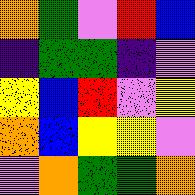[["orange", "green", "violet", "red", "blue"], ["indigo", "green", "green", "indigo", "violet"], ["yellow", "blue", "red", "violet", "yellow"], ["orange", "blue", "yellow", "yellow", "violet"], ["violet", "orange", "green", "green", "orange"]]